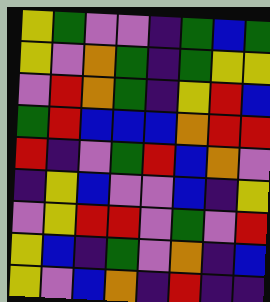[["yellow", "green", "violet", "violet", "indigo", "green", "blue", "green"], ["yellow", "violet", "orange", "green", "indigo", "green", "yellow", "yellow"], ["violet", "red", "orange", "green", "indigo", "yellow", "red", "blue"], ["green", "red", "blue", "blue", "blue", "orange", "red", "red"], ["red", "indigo", "violet", "green", "red", "blue", "orange", "violet"], ["indigo", "yellow", "blue", "violet", "violet", "blue", "indigo", "yellow"], ["violet", "yellow", "red", "red", "violet", "green", "violet", "red"], ["yellow", "blue", "indigo", "green", "violet", "orange", "indigo", "blue"], ["yellow", "violet", "blue", "orange", "indigo", "red", "indigo", "indigo"]]